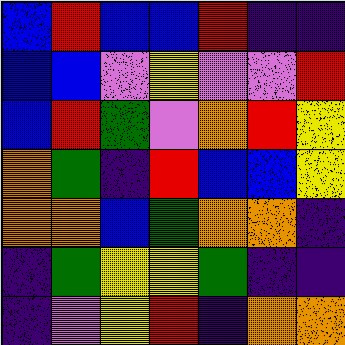[["blue", "red", "blue", "blue", "red", "indigo", "indigo"], ["blue", "blue", "violet", "yellow", "violet", "violet", "red"], ["blue", "red", "green", "violet", "orange", "red", "yellow"], ["orange", "green", "indigo", "red", "blue", "blue", "yellow"], ["orange", "orange", "blue", "green", "orange", "orange", "indigo"], ["indigo", "green", "yellow", "yellow", "green", "indigo", "indigo"], ["indigo", "violet", "yellow", "red", "indigo", "orange", "orange"]]